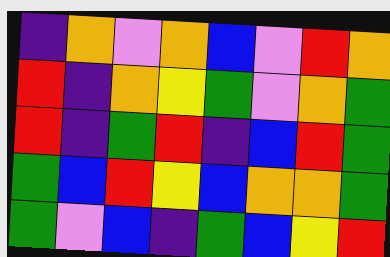[["indigo", "orange", "violet", "orange", "blue", "violet", "red", "orange"], ["red", "indigo", "orange", "yellow", "green", "violet", "orange", "green"], ["red", "indigo", "green", "red", "indigo", "blue", "red", "green"], ["green", "blue", "red", "yellow", "blue", "orange", "orange", "green"], ["green", "violet", "blue", "indigo", "green", "blue", "yellow", "red"]]